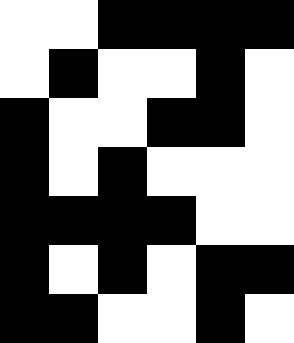[["white", "white", "black", "black", "black", "black"], ["white", "black", "white", "white", "black", "white"], ["black", "white", "white", "black", "black", "white"], ["black", "white", "black", "white", "white", "white"], ["black", "black", "black", "black", "white", "white"], ["black", "white", "black", "white", "black", "black"], ["black", "black", "white", "white", "black", "white"]]